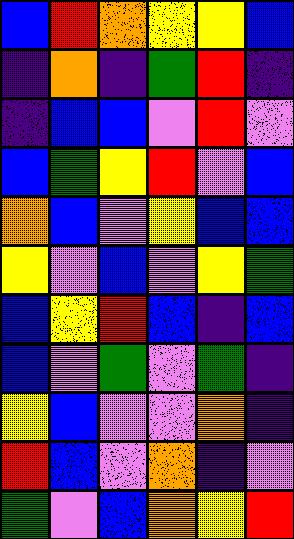[["blue", "red", "orange", "yellow", "yellow", "blue"], ["indigo", "orange", "indigo", "green", "red", "indigo"], ["indigo", "blue", "blue", "violet", "red", "violet"], ["blue", "green", "yellow", "red", "violet", "blue"], ["orange", "blue", "violet", "yellow", "blue", "blue"], ["yellow", "violet", "blue", "violet", "yellow", "green"], ["blue", "yellow", "red", "blue", "indigo", "blue"], ["blue", "violet", "green", "violet", "green", "indigo"], ["yellow", "blue", "violet", "violet", "orange", "indigo"], ["red", "blue", "violet", "orange", "indigo", "violet"], ["green", "violet", "blue", "orange", "yellow", "red"]]